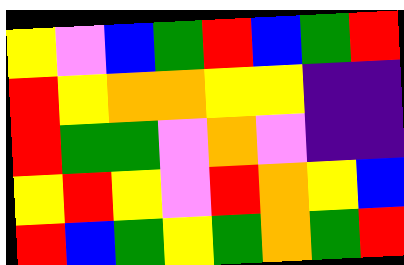[["yellow", "violet", "blue", "green", "red", "blue", "green", "red"], ["red", "yellow", "orange", "orange", "yellow", "yellow", "indigo", "indigo"], ["red", "green", "green", "violet", "orange", "violet", "indigo", "indigo"], ["yellow", "red", "yellow", "violet", "red", "orange", "yellow", "blue"], ["red", "blue", "green", "yellow", "green", "orange", "green", "red"]]